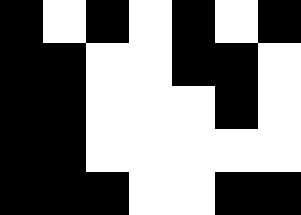[["black", "white", "black", "white", "black", "white", "black"], ["black", "black", "white", "white", "black", "black", "white"], ["black", "black", "white", "white", "white", "black", "white"], ["black", "black", "white", "white", "white", "white", "white"], ["black", "black", "black", "white", "white", "black", "black"]]